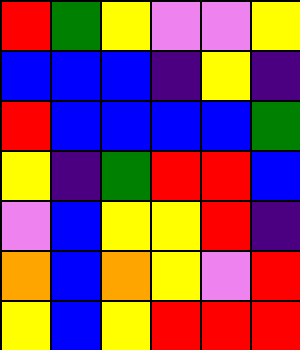[["red", "green", "yellow", "violet", "violet", "yellow"], ["blue", "blue", "blue", "indigo", "yellow", "indigo"], ["red", "blue", "blue", "blue", "blue", "green"], ["yellow", "indigo", "green", "red", "red", "blue"], ["violet", "blue", "yellow", "yellow", "red", "indigo"], ["orange", "blue", "orange", "yellow", "violet", "red"], ["yellow", "blue", "yellow", "red", "red", "red"]]